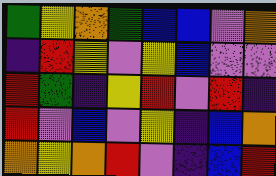[["green", "yellow", "orange", "green", "blue", "blue", "violet", "orange"], ["indigo", "red", "yellow", "violet", "yellow", "blue", "violet", "violet"], ["red", "green", "indigo", "yellow", "red", "violet", "red", "indigo"], ["red", "violet", "blue", "violet", "yellow", "indigo", "blue", "orange"], ["orange", "yellow", "orange", "red", "violet", "indigo", "blue", "red"]]